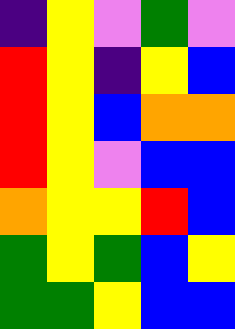[["indigo", "yellow", "violet", "green", "violet"], ["red", "yellow", "indigo", "yellow", "blue"], ["red", "yellow", "blue", "orange", "orange"], ["red", "yellow", "violet", "blue", "blue"], ["orange", "yellow", "yellow", "red", "blue"], ["green", "yellow", "green", "blue", "yellow"], ["green", "green", "yellow", "blue", "blue"]]